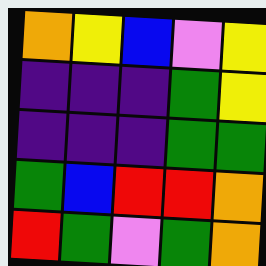[["orange", "yellow", "blue", "violet", "yellow"], ["indigo", "indigo", "indigo", "green", "yellow"], ["indigo", "indigo", "indigo", "green", "green"], ["green", "blue", "red", "red", "orange"], ["red", "green", "violet", "green", "orange"]]